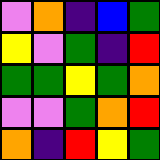[["violet", "orange", "indigo", "blue", "green"], ["yellow", "violet", "green", "indigo", "red"], ["green", "green", "yellow", "green", "orange"], ["violet", "violet", "green", "orange", "red"], ["orange", "indigo", "red", "yellow", "green"]]